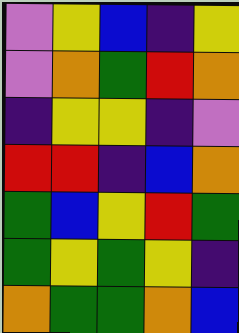[["violet", "yellow", "blue", "indigo", "yellow"], ["violet", "orange", "green", "red", "orange"], ["indigo", "yellow", "yellow", "indigo", "violet"], ["red", "red", "indigo", "blue", "orange"], ["green", "blue", "yellow", "red", "green"], ["green", "yellow", "green", "yellow", "indigo"], ["orange", "green", "green", "orange", "blue"]]